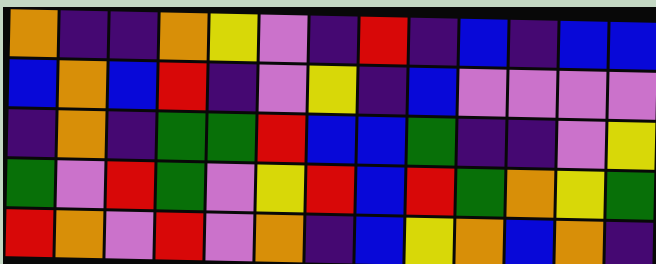[["orange", "indigo", "indigo", "orange", "yellow", "violet", "indigo", "red", "indigo", "blue", "indigo", "blue", "blue"], ["blue", "orange", "blue", "red", "indigo", "violet", "yellow", "indigo", "blue", "violet", "violet", "violet", "violet"], ["indigo", "orange", "indigo", "green", "green", "red", "blue", "blue", "green", "indigo", "indigo", "violet", "yellow"], ["green", "violet", "red", "green", "violet", "yellow", "red", "blue", "red", "green", "orange", "yellow", "green"], ["red", "orange", "violet", "red", "violet", "orange", "indigo", "blue", "yellow", "orange", "blue", "orange", "indigo"]]